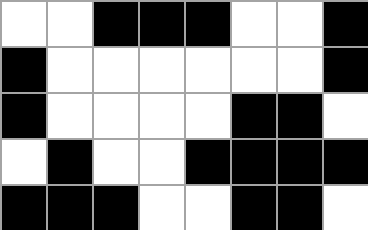[["white", "white", "black", "black", "black", "white", "white", "black"], ["black", "white", "white", "white", "white", "white", "white", "black"], ["black", "white", "white", "white", "white", "black", "black", "white"], ["white", "black", "white", "white", "black", "black", "black", "black"], ["black", "black", "black", "white", "white", "black", "black", "white"]]